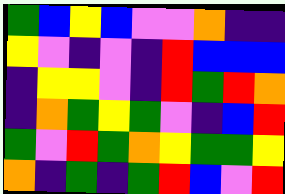[["green", "blue", "yellow", "blue", "violet", "violet", "orange", "indigo", "indigo"], ["yellow", "violet", "indigo", "violet", "indigo", "red", "blue", "blue", "blue"], ["indigo", "yellow", "yellow", "violet", "indigo", "red", "green", "red", "orange"], ["indigo", "orange", "green", "yellow", "green", "violet", "indigo", "blue", "red"], ["green", "violet", "red", "green", "orange", "yellow", "green", "green", "yellow"], ["orange", "indigo", "green", "indigo", "green", "red", "blue", "violet", "red"]]